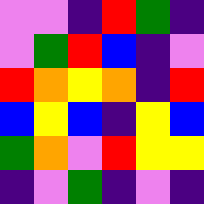[["violet", "violet", "indigo", "red", "green", "indigo"], ["violet", "green", "red", "blue", "indigo", "violet"], ["red", "orange", "yellow", "orange", "indigo", "red"], ["blue", "yellow", "blue", "indigo", "yellow", "blue"], ["green", "orange", "violet", "red", "yellow", "yellow"], ["indigo", "violet", "green", "indigo", "violet", "indigo"]]